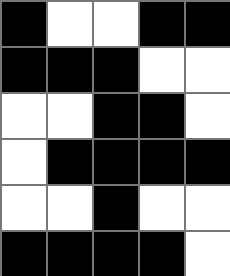[["black", "white", "white", "black", "black"], ["black", "black", "black", "white", "white"], ["white", "white", "black", "black", "white"], ["white", "black", "black", "black", "black"], ["white", "white", "black", "white", "white"], ["black", "black", "black", "black", "white"]]